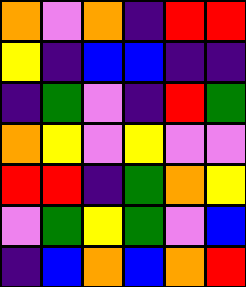[["orange", "violet", "orange", "indigo", "red", "red"], ["yellow", "indigo", "blue", "blue", "indigo", "indigo"], ["indigo", "green", "violet", "indigo", "red", "green"], ["orange", "yellow", "violet", "yellow", "violet", "violet"], ["red", "red", "indigo", "green", "orange", "yellow"], ["violet", "green", "yellow", "green", "violet", "blue"], ["indigo", "blue", "orange", "blue", "orange", "red"]]